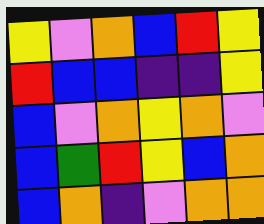[["yellow", "violet", "orange", "blue", "red", "yellow"], ["red", "blue", "blue", "indigo", "indigo", "yellow"], ["blue", "violet", "orange", "yellow", "orange", "violet"], ["blue", "green", "red", "yellow", "blue", "orange"], ["blue", "orange", "indigo", "violet", "orange", "orange"]]